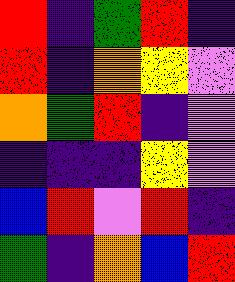[["red", "indigo", "green", "red", "indigo"], ["red", "indigo", "orange", "yellow", "violet"], ["orange", "green", "red", "indigo", "violet"], ["indigo", "indigo", "indigo", "yellow", "violet"], ["blue", "red", "violet", "red", "indigo"], ["green", "indigo", "orange", "blue", "red"]]